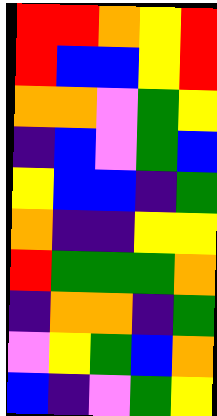[["red", "red", "orange", "yellow", "red"], ["red", "blue", "blue", "yellow", "red"], ["orange", "orange", "violet", "green", "yellow"], ["indigo", "blue", "violet", "green", "blue"], ["yellow", "blue", "blue", "indigo", "green"], ["orange", "indigo", "indigo", "yellow", "yellow"], ["red", "green", "green", "green", "orange"], ["indigo", "orange", "orange", "indigo", "green"], ["violet", "yellow", "green", "blue", "orange"], ["blue", "indigo", "violet", "green", "yellow"]]